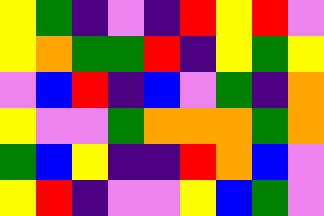[["yellow", "green", "indigo", "violet", "indigo", "red", "yellow", "red", "violet"], ["yellow", "orange", "green", "green", "red", "indigo", "yellow", "green", "yellow"], ["violet", "blue", "red", "indigo", "blue", "violet", "green", "indigo", "orange"], ["yellow", "violet", "violet", "green", "orange", "orange", "orange", "green", "orange"], ["green", "blue", "yellow", "indigo", "indigo", "red", "orange", "blue", "violet"], ["yellow", "red", "indigo", "violet", "violet", "yellow", "blue", "green", "violet"]]